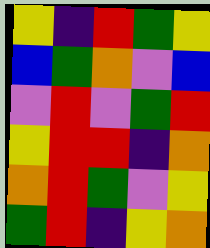[["yellow", "indigo", "red", "green", "yellow"], ["blue", "green", "orange", "violet", "blue"], ["violet", "red", "violet", "green", "red"], ["yellow", "red", "red", "indigo", "orange"], ["orange", "red", "green", "violet", "yellow"], ["green", "red", "indigo", "yellow", "orange"]]